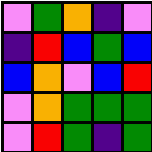[["violet", "green", "orange", "indigo", "violet"], ["indigo", "red", "blue", "green", "blue"], ["blue", "orange", "violet", "blue", "red"], ["violet", "orange", "green", "green", "green"], ["violet", "red", "green", "indigo", "green"]]